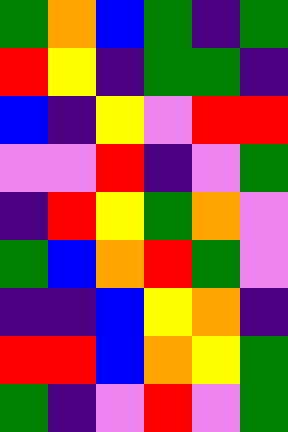[["green", "orange", "blue", "green", "indigo", "green"], ["red", "yellow", "indigo", "green", "green", "indigo"], ["blue", "indigo", "yellow", "violet", "red", "red"], ["violet", "violet", "red", "indigo", "violet", "green"], ["indigo", "red", "yellow", "green", "orange", "violet"], ["green", "blue", "orange", "red", "green", "violet"], ["indigo", "indigo", "blue", "yellow", "orange", "indigo"], ["red", "red", "blue", "orange", "yellow", "green"], ["green", "indigo", "violet", "red", "violet", "green"]]